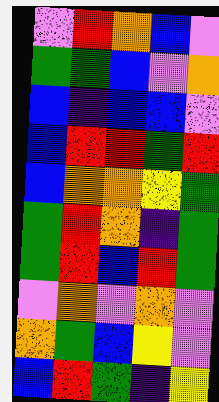[["violet", "red", "orange", "blue", "violet"], ["green", "green", "blue", "violet", "orange"], ["blue", "indigo", "blue", "blue", "violet"], ["blue", "red", "red", "green", "red"], ["blue", "orange", "orange", "yellow", "green"], ["green", "red", "orange", "indigo", "green"], ["green", "red", "blue", "red", "green"], ["violet", "orange", "violet", "orange", "violet"], ["orange", "green", "blue", "yellow", "violet"], ["blue", "red", "green", "indigo", "yellow"]]